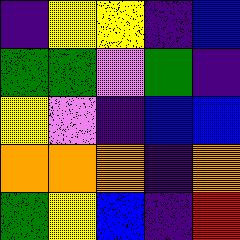[["indigo", "yellow", "yellow", "indigo", "blue"], ["green", "green", "violet", "green", "indigo"], ["yellow", "violet", "indigo", "blue", "blue"], ["orange", "orange", "orange", "indigo", "orange"], ["green", "yellow", "blue", "indigo", "red"]]